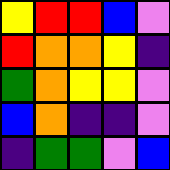[["yellow", "red", "red", "blue", "violet"], ["red", "orange", "orange", "yellow", "indigo"], ["green", "orange", "yellow", "yellow", "violet"], ["blue", "orange", "indigo", "indigo", "violet"], ["indigo", "green", "green", "violet", "blue"]]